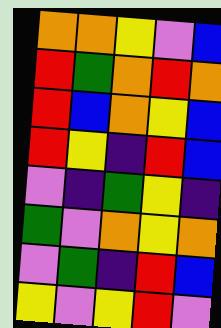[["orange", "orange", "yellow", "violet", "blue"], ["red", "green", "orange", "red", "orange"], ["red", "blue", "orange", "yellow", "blue"], ["red", "yellow", "indigo", "red", "blue"], ["violet", "indigo", "green", "yellow", "indigo"], ["green", "violet", "orange", "yellow", "orange"], ["violet", "green", "indigo", "red", "blue"], ["yellow", "violet", "yellow", "red", "violet"]]